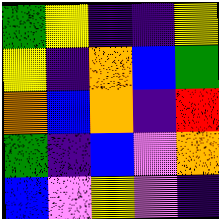[["green", "yellow", "indigo", "indigo", "yellow"], ["yellow", "indigo", "orange", "blue", "green"], ["orange", "blue", "orange", "indigo", "red"], ["green", "indigo", "blue", "violet", "orange"], ["blue", "violet", "yellow", "violet", "indigo"]]